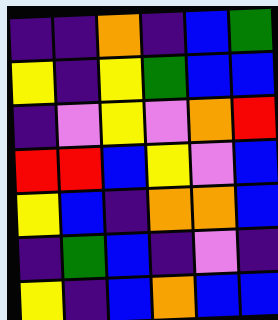[["indigo", "indigo", "orange", "indigo", "blue", "green"], ["yellow", "indigo", "yellow", "green", "blue", "blue"], ["indigo", "violet", "yellow", "violet", "orange", "red"], ["red", "red", "blue", "yellow", "violet", "blue"], ["yellow", "blue", "indigo", "orange", "orange", "blue"], ["indigo", "green", "blue", "indigo", "violet", "indigo"], ["yellow", "indigo", "blue", "orange", "blue", "blue"]]